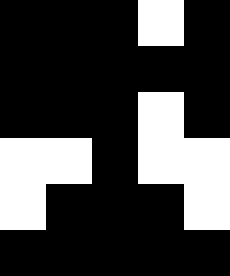[["black", "black", "black", "white", "black"], ["black", "black", "black", "black", "black"], ["black", "black", "black", "white", "black"], ["white", "white", "black", "white", "white"], ["white", "black", "black", "black", "white"], ["black", "black", "black", "black", "black"]]